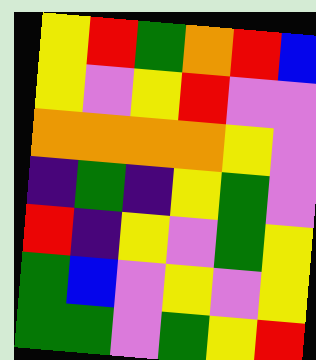[["yellow", "red", "green", "orange", "red", "blue"], ["yellow", "violet", "yellow", "red", "violet", "violet"], ["orange", "orange", "orange", "orange", "yellow", "violet"], ["indigo", "green", "indigo", "yellow", "green", "violet"], ["red", "indigo", "yellow", "violet", "green", "yellow"], ["green", "blue", "violet", "yellow", "violet", "yellow"], ["green", "green", "violet", "green", "yellow", "red"]]